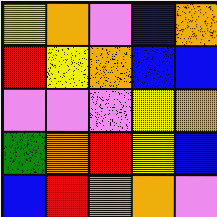[["yellow", "orange", "violet", "blue", "orange"], ["red", "yellow", "orange", "blue", "blue"], ["violet", "violet", "violet", "yellow", "orange"], ["green", "orange", "red", "yellow", "blue"], ["blue", "red", "orange", "orange", "violet"]]